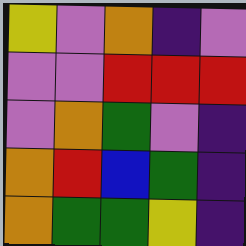[["yellow", "violet", "orange", "indigo", "violet"], ["violet", "violet", "red", "red", "red"], ["violet", "orange", "green", "violet", "indigo"], ["orange", "red", "blue", "green", "indigo"], ["orange", "green", "green", "yellow", "indigo"]]